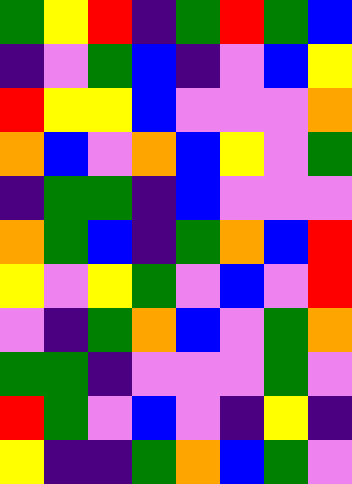[["green", "yellow", "red", "indigo", "green", "red", "green", "blue"], ["indigo", "violet", "green", "blue", "indigo", "violet", "blue", "yellow"], ["red", "yellow", "yellow", "blue", "violet", "violet", "violet", "orange"], ["orange", "blue", "violet", "orange", "blue", "yellow", "violet", "green"], ["indigo", "green", "green", "indigo", "blue", "violet", "violet", "violet"], ["orange", "green", "blue", "indigo", "green", "orange", "blue", "red"], ["yellow", "violet", "yellow", "green", "violet", "blue", "violet", "red"], ["violet", "indigo", "green", "orange", "blue", "violet", "green", "orange"], ["green", "green", "indigo", "violet", "violet", "violet", "green", "violet"], ["red", "green", "violet", "blue", "violet", "indigo", "yellow", "indigo"], ["yellow", "indigo", "indigo", "green", "orange", "blue", "green", "violet"]]